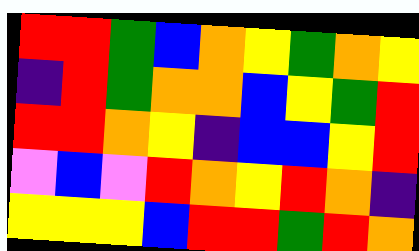[["red", "red", "green", "blue", "orange", "yellow", "green", "orange", "yellow"], ["indigo", "red", "green", "orange", "orange", "blue", "yellow", "green", "red"], ["red", "red", "orange", "yellow", "indigo", "blue", "blue", "yellow", "red"], ["violet", "blue", "violet", "red", "orange", "yellow", "red", "orange", "indigo"], ["yellow", "yellow", "yellow", "blue", "red", "red", "green", "red", "orange"]]